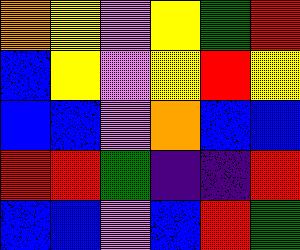[["orange", "yellow", "violet", "yellow", "green", "red"], ["blue", "yellow", "violet", "yellow", "red", "yellow"], ["blue", "blue", "violet", "orange", "blue", "blue"], ["red", "red", "green", "indigo", "indigo", "red"], ["blue", "blue", "violet", "blue", "red", "green"]]